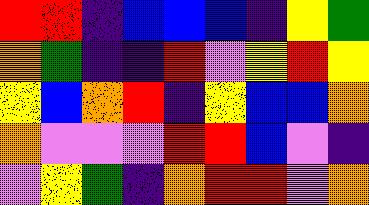[["red", "red", "indigo", "blue", "blue", "blue", "indigo", "yellow", "green"], ["orange", "green", "indigo", "indigo", "red", "violet", "yellow", "red", "yellow"], ["yellow", "blue", "orange", "red", "indigo", "yellow", "blue", "blue", "orange"], ["orange", "violet", "violet", "violet", "red", "red", "blue", "violet", "indigo"], ["violet", "yellow", "green", "indigo", "orange", "red", "red", "violet", "orange"]]